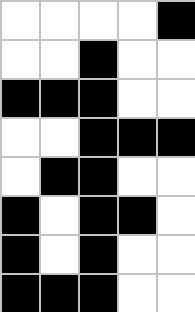[["white", "white", "white", "white", "black"], ["white", "white", "black", "white", "white"], ["black", "black", "black", "white", "white"], ["white", "white", "black", "black", "black"], ["white", "black", "black", "white", "white"], ["black", "white", "black", "black", "white"], ["black", "white", "black", "white", "white"], ["black", "black", "black", "white", "white"]]